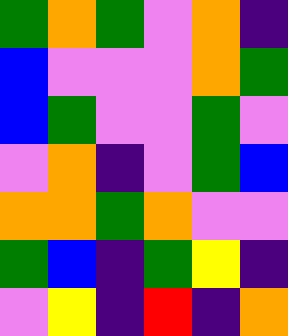[["green", "orange", "green", "violet", "orange", "indigo"], ["blue", "violet", "violet", "violet", "orange", "green"], ["blue", "green", "violet", "violet", "green", "violet"], ["violet", "orange", "indigo", "violet", "green", "blue"], ["orange", "orange", "green", "orange", "violet", "violet"], ["green", "blue", "indigo", "green", "yellow", "indigo"], ["violet", "yellow", "indigo", "red", "indigo", "orange"]]